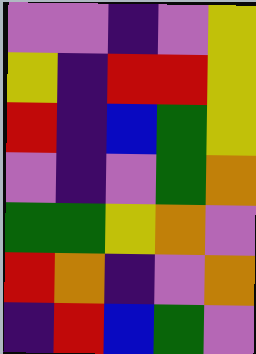[["violet", "violet", "indigo", "violet", "yellow"], ["yellow", "indigo", "red", "red", "yellow"], ["red", "indigo", "blue", "green", "yellow"], ["violet", "indigo", "violet", "green", "orange"], ["green", "green", "yellow", "orange", "violet"], ["red", "orange", "indigo", "violet", "orange"], ["indigo", "red", "blue", "green", "violet"]]